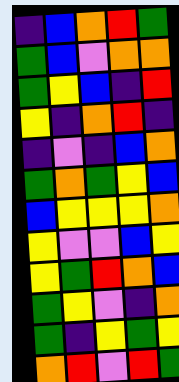[["indigo", "blue", "orange", "red", "green"], ["green", "blue", "violet", "orange", "orange"], ["green", "yellow", "blue", "indigo", "red"], ["yellow", "indigo", "orange", "red", "indigo"], ["indigo", "violet", "indigo", "blue", "orange"], ["green", "orange", "green", "yellow", "blue"], ["blue", "yellow", "yellow", "yellow", "orange"], ["yellow", "violet", "violet", "blue", "yellow"], ["yellow", "green", "red", "orange", "blue"], ["green", "yellow", "violet", "indigo", "orange"], ["green", "indigo", "yellow", "green", "yellow"], ["orange", "red", "violet", "red", "green"]]